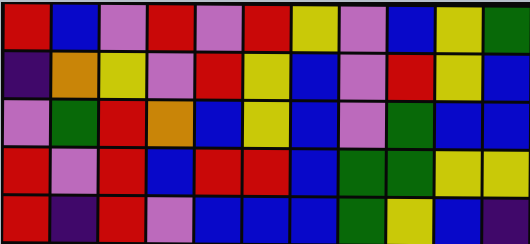[["red", "blue", "violet", "red", "violet", "red", "yellow", "violet", "blue", "yellow", "green"], ["indigo", "orange", "yellow", "violet", "red", "yellow", "blue", "violet", "red", "yellow", "blue"], ["violet", "green", "red", "orange", "blue", "yellow", "blue", "violet", "green", "blue", "blue"], ["red", "violet", "red", "blue", "red", "red", "blue", "green", "green", "yellow", "yellow"], ["red", "indigo", "red", "violet", "blue", "blue", "blue", "green", "yellow", "blue", "indigo"]]